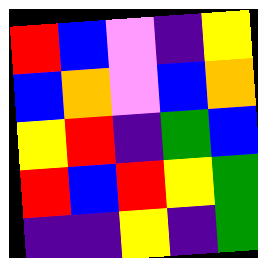[["red", "blue", "violet", "indigo", "yellow"], ["blue", "orange", "violet", "blue", "orange"], ["yellow", "red", "indigo", "green", "blue"], ["red", "blue", "red", "yellow", "green"], ["indigo", "indigo", "yellow", "indigo", "green"]]